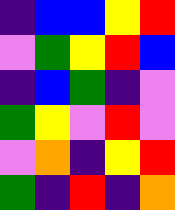[["indigo", "blue", "blue", "yellow", "red"], ["violet", "green", "yellow", "red", "blue"], ["indigo", "blue", "green", "indigo", "violet"], ["green", "yellow", "violet", "red", "violet"], ["violet", "orange", "indigo", "yellow", "red"], ["green", "indigo", "red", "indigo", "orange"]]